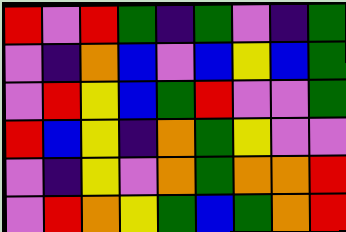[["red", "violet", "red", "green", "indigo", "green", "violet", "indigo", "green"], ["violet", "indigo", "orange", "blue", "violet", "blue", "yellow", "blue", "green"], ["violet", "red", "yellow", "blue", "green", "red", "violet", "violet", "green"], ["red", "blue", "yellow", "indigo", "orange", "green", "yellow", "violet", "violet"], ["violet", "indigo", "yellow", "violet", "orange", "green", "orange", "orange", "red"], ["violet", "red", "orange", "yellow", "green", "blue", "green", "orange", "red"]]